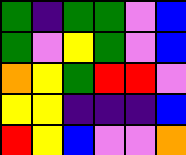[["green", "indigo", "green", "green", "violet", "blue"], ["green", "violet", "yellow", "green", "violet", "blue"], ["orange", "yellow", "green", "red", "red", "violet"], ["yellow", "yellow", "indigo", "indigo", "indigo", "blue"], ["red", "yellow", "blue", "violet", "violet", "orange"]]